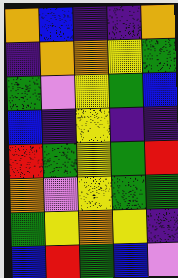[["orange", "blue", "indigo", "indigo", "orange"], ["indigo", "orange", "orange", "yellow", "green"], ["green", "violet", "yellow", "green", "blue"], ["blue", "indigo", "yellow", "indigo", "indigo"], ["red", "green", "yellow", "green", "red"], ["orange", "violet", "yellow", "green", "green"], ["green", "yellow", "orange", "yellow", "indigo"], ["blue", "red", "green", "blue", "violet"]]